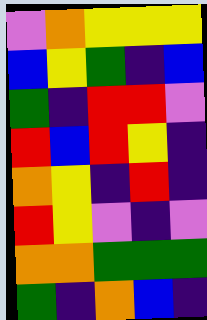[["violet", "orange", "yellow", "yellow", "yellow"], ["blue", "yellow", "green", "indigo", "blue"], ["green", "indigo", "red", "red", "violet"], ["red", "blue", "red", "yellow", "indigo"], ["orange", "yellow", "indigo", "red", "indigo"], ["red", "yellow", "violet", "indigo", "violet"], ["orange", "orange", "green", "green", "green"], ["green", "indigo", "orange", "blue", "indigo"]]